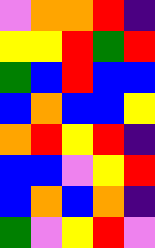[["violet", "orange", "orange", "red", "indigo"], ["yellow", "yellow", "red", "green", "red"], ["green", "blue", "red", "blue", "blue"], ["blue", "orange", "blue", "blue", "yellow"], ["orange", "red", "yellow", "red", "indigo"], ["blue", "blue", "violet", "yellow", "red"], ["blue", "orange", "blue", "orange", "indigo"], ["green", "violet", "yellow", "red", "violet"]]